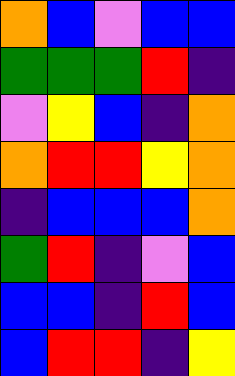[["orange", "blue", "violet", "blue", "blue"], ["green", "green", "green", "red", "indigo"], ["violet", "yellow", "blue", "indigo", "orange"], ["orange", "red", "red", "yellow", "orange"], ["indigo", "blue", "blue", "blue", "orange"], ["green", "red", "indigo", "violet", "blue"], ["blue", "blue", "indigo", "red", "blue"], ["blue", "red", "red", "indigo", "yellow"]]